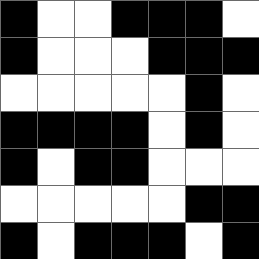[["black", "white", "white", "black", "black", "black", "white"], ["black", "white", "white", "white", "black", "black", "black"], ["white", "white", "white", "white", "white", "black", "white"], ["black", "black", "black", "black", "white", "black", "white"], ["black", "white", "black", "black", "white", "white", "white"], ["white", "white", "white", "white", "white", "black", "black"], ["black", "white", "black", "black", "black", "white", "black"]]